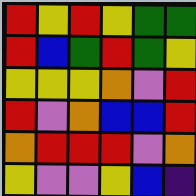[["red", "yellow", "red", "yellow", "green", "green"], ["red", "blue", "green", "red", "green", "yellow"], ["yellow", "yellow", "yellow", "orange", "violet", "red"], ["red", "violet", "orange", "blue", "blue", "red"], ["orange", "red", "red", "red", "violet", "orange"], ["yellow", "violet", "violet", "yellow", "blue", "indigo"]]